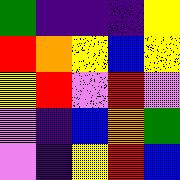[["green", "indigo", "indigo", "indigo", "yellow"], ["red", "orange", "yellow", "blue", "yellow"], ["yellow", "red", "violet", "red", "violet"], ["violet", "indigo", "blue", "orange", "green"], ["violet", "indigo", "yellow", "red", "blue"]]